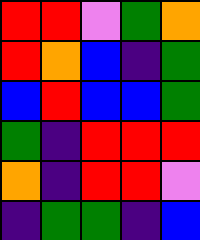[["red", "red", "violet", "green", "orange"], ["red", "orange", "blue", "indigo", "green"], ["blue", "red", "blue", "blue", "green"], ["green", "indigo", "red", "red", "red"], ["orange", "indigo", "red", "red", "violet"], ["indigo", "green", "green", "indigo", "blue"]]